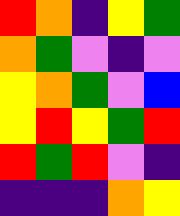[["red", "orange", "indigo", "yellow", "green"], ["orange", "green", "violet", "indigo", "violet"], ["yellow", "orange", "green", "violet", "blue"], ["yellow", "red", "yellow", "green", "red"], ["red", "green", "red", "violet", "indigo"], ["indigo", "indigo", "indigo", "orange", "yellow"]]